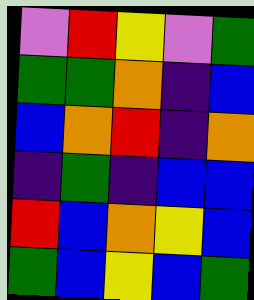[["violet", "red", "yellow", "violet", "green"], ["green", "green", "orange", "indigo", "blue"], ["blue", "orange", "red", "indigo", "orange"], ["indigo", "green", "indigo", "blue", "blue"], ["red", "blue", "orange", "yellow", "blue"], ["green", "blue", "yellow", "blue", "green"]]